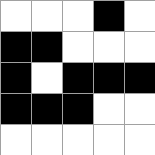[["white", "white", "white", "black", "white"], ["black", "black", "white", "white", "white"], ["black", "white", "black", "black", "black"], ["black", "black", "black", "white", "white"], ["white", "white", "white", "white", "white"]]